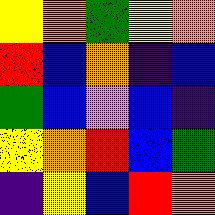[["yellow", "orange", "green", "yellow", "orange"], ["red", "blue", "orange", "indigo", "blue"], ["green", "blue", "violet", "blue", "indigo"], ["yellow", "orange", "red", "blue", "green"], ["indigo", "yellow", "blue", "red", "orange"]]